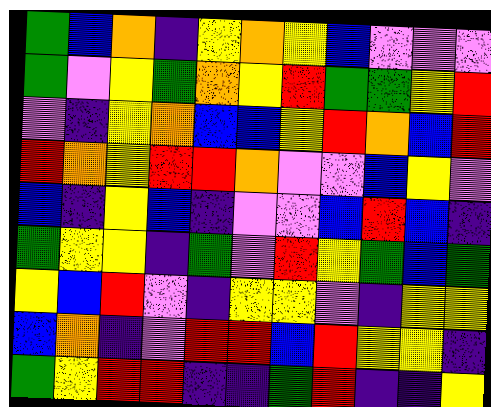[["green", "blue", "orange", "indigo", "yellow", "orange", "yellow", "blue", "violet", "violet", "violet"], ["green", "violet", "yellow", "green", "orange", "yellow", "red", "green", "green", "yellow", "red"], ["violet", "indigo", "yellow", "orange", "blue", "blue", "yellow", "red", "orange", "blue", "red"], ["red", "orange", "yellow", "red", "red", "orange", "violet", "violet", "blue", "yellow", "violet"], ["blue", "indigo", "yellow", "blue", "indigo", "violet", "violet", "blue", "red", "blue", "indigo"], ["green", "yellow", "yellow", "indigo", "green", "violet", "red", "yellow", "green", "blue", "green"], ["yellow", "blue", "red", "violet", "indigo", "yellow", "yellow", "violet", "indigo", "yellow", "yellow"], ["blue", "orange", "indigo", "violet", "red", "red", "blue", "red", "yellow", "yellow", "indigo"], ["green", "yellow", "red", "red", "indigo", "indigo", "green", "red", "indigo", "indigo", "yellow"]]